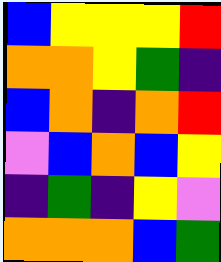[["blue", "yellow", "yellow", "yellow", "red"], ["orange", "orange", "yellow", "green", "indigo"], ["blue", "orange", "indigo", "orange", "red"], ["violet", "blue", "orange", "blue", "yellow"], ["indigo", "green", "indigo", "yellow", "violet"], ["orange", "orange", "orange", "blue", "green"]]